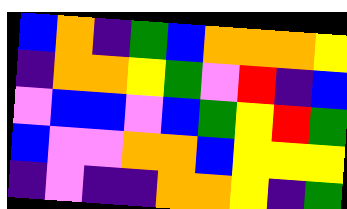[["blue", "orange", "indigo", "green", "blue", "orange", "orange", "orange", "yellow"], ["indigo", "orange", "orange", "yellow", "green", "violet", "red", "indigo", "blue"], ["violet", "blue", "blue", "violet", "blue", "green", "yellow", "red", "green"], ["blue", "violet", "violet", "orange", "orange", "blue", "yellow", "yellow", "yellow"], ["indigo", "violet", "indigo", "indigo", "orange", "orange", "yellow", "indigo", "green"]]